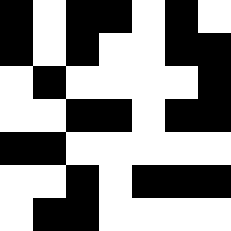[["black", "white", "black", "black", "white", "black", "white"], ["black", "white", "black", "white", "white", "black", "black"], ["white", "black", "white", "white", "white", "white", "black"], ["white", "white", "black", "black", "white", "black", "black"], ["black", "black", "white", "white", "white", "white", "white"], ["white", "white", "black", "white", "black", "black", "black"], ["white", "black", "black", "white", "white", "white", "white"]]